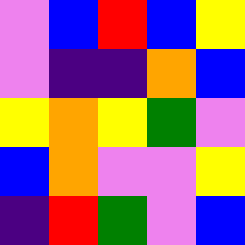[["violet", "blue", "red", "blue", "yellow"], ["violet", "indigo", "indigo", "orange", "blue"], ["yellow", "orange", "yellow", "green", "violet"], ["blue", "orange", "violet", "violet", "yellow"], ["indigo", "red", "green", "violet", "blue"]]